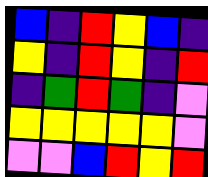[["blue", "indigo", "red", "yellow", "blue", "indigo"], ["yellow", "indigo", "red", "yellow", "indigo", "red"], ["indigo", "green", "red", "green", "indigo", "violet"], ["yellow", "yellow", "yellow", "yellow", "yellow", "violet"], ["violet", "violet", "blue", "red", "yellow", "red"]]